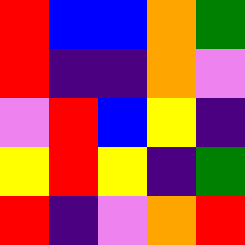[["red", "blue", "blue", "orange", "green"], ["red", "indigo", "indigo", "orange", "violet"], ["violet", "red", "blue", "yellow", "indigo"], ["yellow", "red", "yellow", "indigo", "green"], ["red", "indigo", "violet", "orange", "red"]]